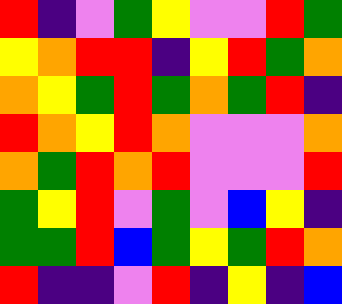[["red", "indigo", "violet", "green", "yellow", "violet", "violet", "red", "green"], ["yellow", "orange", "red", "red", "indigo", "yellow", "red", "green", "orange"], ["orange", "yellow", "green", "red", "green", "orange", "green", "red", "indigo"], ["red", "orange", "yellow", "red", "orange", "violet", "violet", "violet", "orange"], ["orange", "green", "red", "orange", "red", "violet", "violet", "violet", "red"], ["green", "yellow", "red", "violet", "green", "violet", "blue", "yellow", "indigo"], ["green", "green", "red", "blue", "green", "yellow", "green", "red", "orange"], ["red", "indigo", "indigo", "violet", "red", "indigo", "yellow", "indigo", "blue"]]